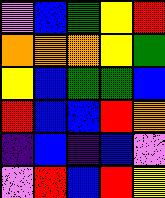[["violet", "blue", "green", "yellow", "red"], ["orange", "orange", "orange", "yellow", "green"], ["yellow", "blue", "green", "green", "blue"], ["red", "blue", "blue", "red", "orange"], ["indigo", "blue", "indigo", "blue", "violet"], ["violet", "red", "blue", "red", "yellow"]]